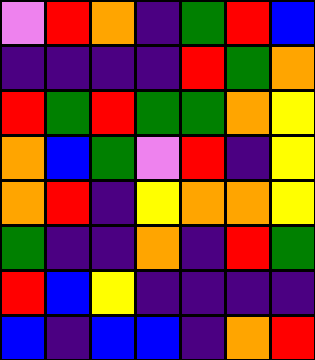[["violet", "red", "orange", "indigo", "green", "red", "blue"], ["indigo", "indigo", "indigo", "indigo", "red", "green", "orange"], ["red", "green", "red", "green", "green", "orange", "yellow"], ["orange", "blue", "green", "violet", "red", "indigo", "yellow"], ["orange", "red", "indigo", "yellow", "orange", "orange", "yellow"], ["green", "indigo", "indigo", "orange", "indigo", "red", "green"], ["red", "blue", "yellow", "indigo", "indigo", "indigo", "indigo"], ["blue", "indigo", "blue", "blue", "indigo", "orange", "red"]]